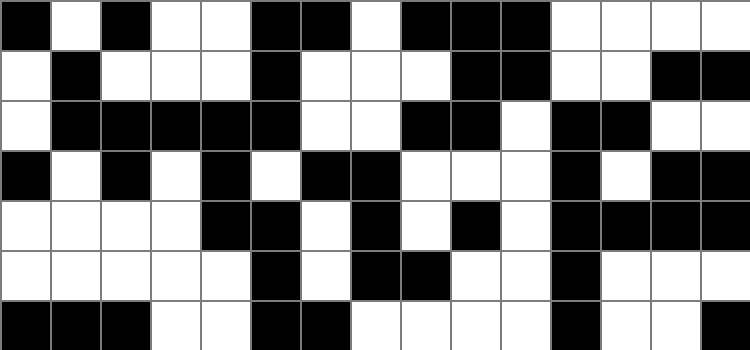[["black", "white", "black", "white", "white", "black", "black", "white", "black", "black", "black", "white", "white", "white", "white"], ["white", "black", "white", "white", "white", "black", "white", "white", "white", "black", "black", "white", "white", "black", "black"], ["white", "black", "black", "black", "black", "black", "white", "white", "black", "black", "white", "black", "black", "white", "white"], ["black", "white", "black", "white", "black", "white", "black", "black", "white", "white", "white", "black", "white", "black", "black"], ["white", "white", "white", "white", "black", "black", "white", "black", "white", "black", "white", "black", "black", "black", "black"], ["white", "white", "white", "white", "white", "black", "white", "black", "black", "white", "white", "black", "white", "white", "white"], ["black", "black", "black", "white", "white", "black", "black", "white", "white", "white", "white", "black", "white", "white", "black"]]